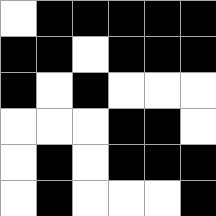[["white", "black", "black", "black", "black", "black"], ["black", "black", "white", "black", "black", "black"], ["black", "white", "black", "white", "white", "white"], ["white", "white", "white", "black", "black", "white"], ["white", "black", "white", "black", "black", "black"], ["white", "black", "white", "white", "white", "black"]]